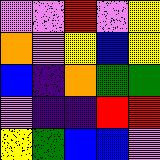[["violet", "violet", "red", "violet", "yellow"], ["orange", "violet", "yellow", "blue", "yellow"], ["blue", "indigo", "orange", "green", "green"], ["violet", "indigo", "indigo", "red", "red"], ["yellow", "green", "blue", "blue", "violet"]]